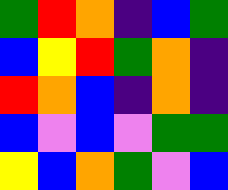[["green", "red", "orange", "indigo", "blue", "green"], ["blue", "yellow", "red", "green", "orange", "indigo"], ["red", "orange", "blue", "indigo", "orange", "indigo"], ["blue", "violet", "blue", "violet", "green", "green"], ["yellow", "blue", "orange", "green", "violet", "blue"]]